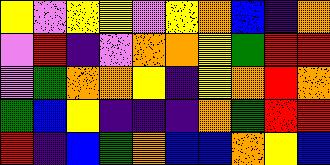[["yellow", "violet", "yellow", "yellow", "violet", "yellow", "orange", "blue", "indigo", "orange"], ["violet", "red", "indigo", "violet", "orange", "orange", "yellow", "green", "red", "red"], ["violet", "green", "orange", "orange", "yellow", "indigo", "yellow", "orange", "red", "orange"], ["green", "blue", "yellow", "indigo", "indigo", "indigo", "orange", "green", "red", "red"], ["red", "indigo", "blue", "green", "orange", "blue", "blue", "orange", "yellow", "blue"]]